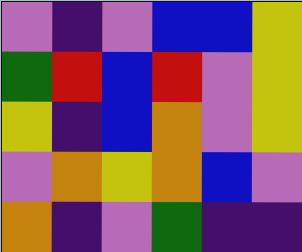[["violet", "indigo", "violet", "blue", "blue", "yellow"], ["green", "red", "blue", "red", "violet", "yellow"], ["yellow", "indigo", "blue", "orange", "violet", "yellow"], ["violet", "orange", "yellow", "orange", "blue", "violet"], ["orange", "indigo", "violet", "green", "indigo", "indigo"]]